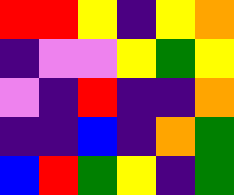[["red", "red", "yellow", "indigo", "yellow", "orange"], ["indigo", "violet", "violet", "yellow", "green", "yellow"], ["violet", "indigo", "red", "indigo", "indigo", "orange"], ["indigo", "indigo", "blue", "indigo", "orange", "green"], ["blue", "red", "green", "yellow", "indigo", "green"]]